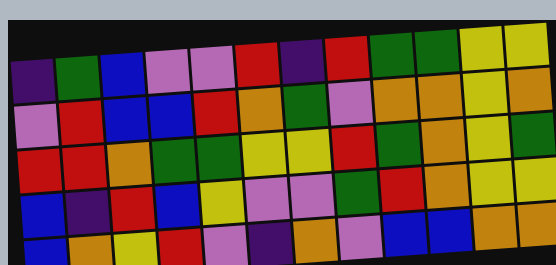[["indigo", "green", "blue", "violet", "violet", "red", "indigo", "red", "green", "green", "yellow", "yellow"], ["violet", "red", "blue", "blue", "red", "orange", "green", "violet", "orange", "orange", "yellow", "orange"], ["red", "red", "orange", "green", "green", "yellow", "yellow", "red", "green", "orange", "yellow", "green"], ["blue", "indigo", "red", "blue", "yellow", "violet", "violet", "green", "red", "orange", "yellow", "yellow"], ["blue", "orange", "yellow", "red", "violet", "indigo", "orange", "violet", "blue", "blue", "orange", "orange"]]